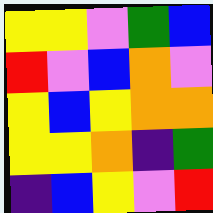[["yellow", "yellow", "violet", "green", "blue"], ["red", "violet", "blue", "orange", "violet"], ["yellow", "blue", "yellow", "orange", "orange"], ["yellow", "yellow", "orange", "indigo", "green"], ["indigo", "blue", "yellow", "violet", "red"]]